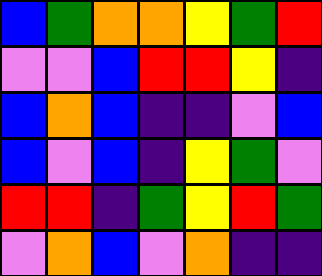[["blue", "green", "orange", "orange", "yellow", "green", "red"], ["violet", "violet", "blue", "red", "red", "yellow", "indigo"], ["blue", "orange", "blue", "indigo", "indigo", "violet", "blue"], ["blue", "violet", "blue", "indigo", "yellow", "green", "violet"], ["red", "red", "indigo", "green", "yellow", "red", "green"], ["violet", "orange", "blue", "violet", "orange", "indigo", "indigo"]]